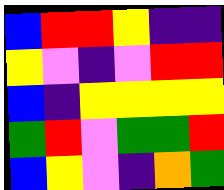[["blue", "red", "red", "yellow", "indigo", "indigo"], ["yellow", "violet", "indigo", "violet", "red", "red"], ["blue", "indigo", "yellow", "yellow", "yellow", "yellow"], ["green", "red", "violet", "green", "green", "red"], ["blue", "yellow", "violet", "indigo", "orange", "green"]]